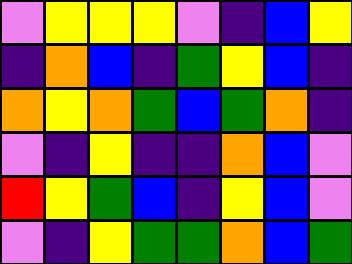[["violet", "yellow", "yellow", "yellow", "violet", "indigo", "blue", "yellow"], ["indigo", "orange", "blue", "indigo", "green", "yellow", "blue", "indigo"], ["orange", "yellow", "orange", "green", "blue", "green", "orange", "indigo"], ["violet", "indigo", "yellow", "indigo", "indigo", "orange", "blue", "violet"], ["red", "yellow", "green", "blue", "indigo", "yellow", "blue", "violet"], ["violet", "indigo", "yellow", "green", "green", "orange", "blue", "green"]]